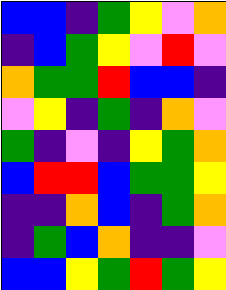[["blue", "blue", "indigo", "green", "yellow", "violet", "orange"], ["indigo", "blue", "green", "yellow", "violet", "red", "violet"], ["orange", "green", "green", "red", "blue", "blue", "indigo"], ["violet", "yellow", "indigo", "green", "indigo", "orange", "violet"], ["green", "indigo", "violet", "indigo", "yellow", "green", "orange"], ["blue", "red", "red", "blue", "green", "green", "yellow"], ["indigo", "indigo", "orange", "blue", "indigo", "green", "orange"], ["indigo", "green", "blue", "orange", "indigo", "indigo", "violet"], ["blue", "blue", "yellow", "green", "red", "green", "yellow"]]